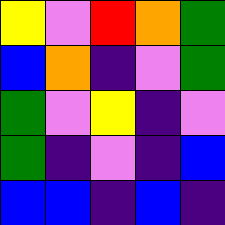[["yellow", "violet", "red", "orange", "green"], ["blue", "orange", "indigo", "violet", "green"], ["green", "violet", "yellow", "indigo", "violet"], ["green", "indigo", "violet", "indigo", "blue"], ["blue", "blue", "indigo", "blue", "indigo"]]